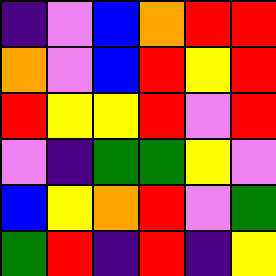[["indigo", "violet", "blue", "orange", "red", "red"], ["orange", "violet", "blue", "red", "yellow", "red"], ["red", "yellow", "yellow", "red", "violet", "red"], ["violet", "indigo", "green", "green", "yellow", "violet"], ["blue", "yellow", "orange", "red", "violet", "green"], ["green", "red", "indigo", "red", "indigo", "yellow"]]